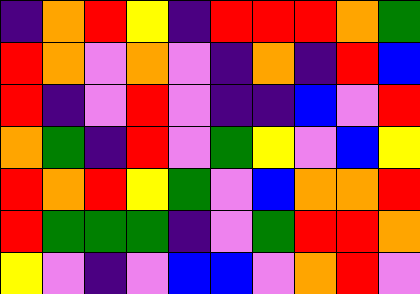[["indigo", "orange", "red", "yellow", "indigo", "red", "red", "red", "orange", "green"], ["red", "orange", "violet", "orange", "violet", "indigo", "orange", "indigo", "red", "blue"], ["red", "indigo", "violet", "red", "violet", "indigo", "indigo", "blue", "violet", "red"], ["orange", "green", "indigo", "red", "violet", "green", "yellow", "violet", "blue", "yellow"], ["red", "orange", "red", "yellow", "green", "violet", "blue", "orange", "orange", "red"], ["red", "green", "green", "green", "indigo", "violet", "green", "red", "red", "orange"], ["yellow", "violet", "indigo", "violet", "blue", "blue", "violet", "orange", "red", "violet"]]